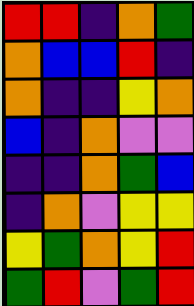[["red", "red", "indigo", "orange", "green"], ["orange", "blue", "blue", "red", "indigo"], ["orange", "indigo", "indigo", "yellow", "orange"], ["blue", "indigo", "orange", "violet", "violet"], ["indigo", "indigo", "orange", "green", "blue"], ["indigo", "orange", "violet", "yellow", "yellow"], ["yellow", "green", "orange", "yellow", "red"], ["green", "red", "violet", "green", "red"]]